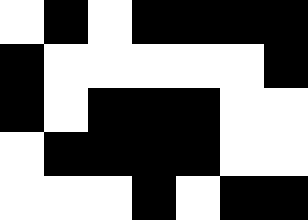[["white", "black", "white", "black", "black", "black", "black"], ["black", "white", "white", "white", "white", "white", "black"], ["black", "white", "black", "black", "black", "white", "white"], ["white", "black", "black", "black", "black", "white", "white"], ["white", "white", "white", "black", "white", "black", "black"]]